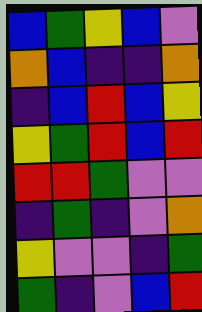[["blue", "green", "yellow", "blue", "violet"], ["orange", "blue", "indigo", "indigo", "orange"], ["indigo", "blue", "red", "blue", "yellow"], ["yellow", "green", "red", "blue", "red"], ["red", "red", "green", "violet", "violet"], ["indigo", "green", "indigo", "violet", "orange"], ["yellow", "violet", "violet", "indigo", "green"], ["green", "indigo", "violet", "blue", "red"]]